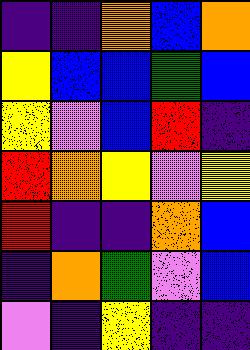[["indigo", "indigo", "orange", "blue", "orange"], ["yellow", "blue", "blue", "green", "blue"], ["yellow", "violet", "blue", "red", "indigo"], ["red", "orange", "yellow", "violet", "yellow"], ["red", "indigo", "indigo", "orange", "blue"], ["indigo", "orange", "green", "violet", "blue"], ["violet", "indigo", "yellow", "indigo", "indigo"]]